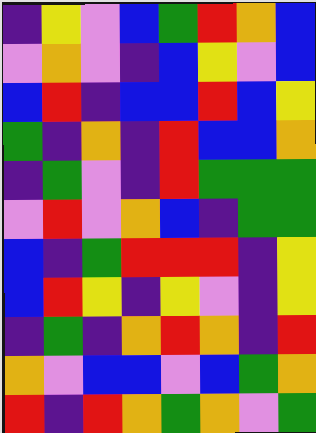[["indigo", "yellow", "violet", "blue", "green", "red", "orange", "blue"], ["violet", "orange", "violet", "indigo", "blue", "yellow", "violet", "blue"], ["blue", "red", "indigo", "blue", "blue", "red", "blue", "yellow"], ["green", "indigo", "orange", "indigo", "red", "blue", "blue", "orange"], ["indigo", "green", "violet", "indigo", "red", "green", "green", "green"], ["violet", "red", "violet", "orange", "blue", "indigo", "green", "green"], ["blue", "indigo", "green", "red", "red", "red", "indigo", "yellow"], ["blue", "red", "yellow", "indigo", "yellow", "violet", "indigo", "yellow"], ["indigo", "green", "indigo", "orange", "red", "orange", "indigo", "red"], ["orange", "violet", "blue", "blue", "violet", "blue", "green", "orange"], ["red", "indigo", "red", "orange", "green", "orange", "violet", "green"]]